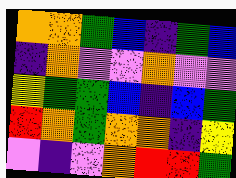[["orange", "orange", "green", "blue", "indigo", "green", "blue"], ["indigo", "orange", "violet", "violet", "orange", "violet", "violet"], ["yellow", "green", "green", "blue", "indigo", "blue", "green"], ["red", "orange", "green", "orange", "orange", "indigo", "yellow"], ["violet", "indigo", "violet", "orange", "red", "red", "green"]]